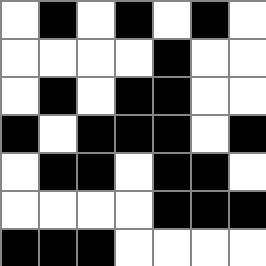[["white", "black", "white", "black", "white", "black", "white"], ["white", "white", "white", "white", "black", "white", "white"], ["white", "black", "white", "black", "black", "white", "white"], ["black", "white", "black", "black", "black", "white", "black"], ["white", "black", "black", "white", "black", "black", "white"], ["white", "white", "white", "white", "black", "black", "black"], ["black", "black", "black", "white", "white", "white", "white"]]